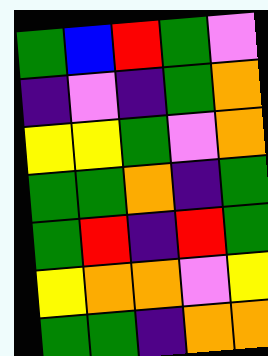[["green", "blue", "red", "green", "violet"], ["indigo", "violet", "indigo", "green", "orange"], ["yellow", "yellow", "green", "violet", "orange"], ["green", "green", "orange", "indigo", "green"], ["green", "red", "indigo", "red", "green"], ["yellow", "orange", "orange", "violet", "yellow"], ["green", "green", "indigo", "orange", "orange"]]